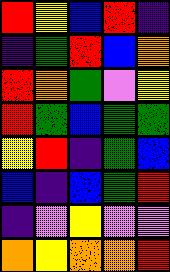[["red", "yellow", "blue", "red", "indigo"], ["indigo", "green", "red", "blue", "orange"], ["red", "orange", "green", "violet", "yellow"], ["red", "green", "blue", "green", "green"], ["yellow", "red", "indigo", "green", "blue"], ["blue", "indigo", "blue", "green", "red"], ["indigo", "violet", "yellow", "violet", "violet"], ["orange", "yellow", "orange", "orange", "red"]]